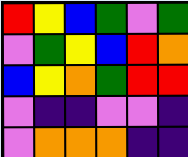[["red", "yellow", "blue", "green", "violet", "green"], ["violet", "green", "yellow", "blue", "red", "orange"], ["blue", "yellow", "orange", "green", "red", "red"], ["violet", "indigo", "indigo", "violet", "violet", "indigo"], ["violet", "orange", "orange", "orange", "indigo", "indigo"]]